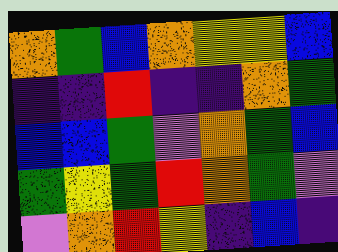[["orange", "green", "blue", "orange", "yellow", "yellow", "blue"], ["indigo", "indigo", "red", "indigo", "indigo", "orange", "green"], ["blue", "blue", "green", "violet", "orange", "green", "blue"], ["green", "yellow", "green", "red", "orange", "green", "violet"], ["violet", "orange", "red", "yellow", "indigo", "blue", "indigo"]]